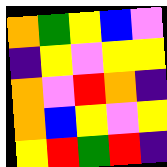[["orange", "green", "yellow", "blue", "violet"], ["indigo", "yellow", "violet", "yellow", "yellow"], ["orange", "violet", "red", "orange", "indigo"], ["orange", "blue", "yellow", "violet", "yellow"], ["yellow", "red", "green", "red", "indigo"]]